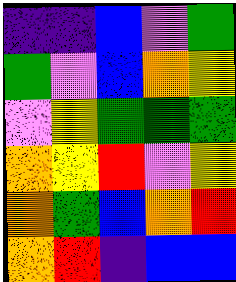[["indigo", "indigo", "blue", "violet", "green"], ["green", "violet", "blue", "orange", "yellow"], ["violet", "yellow", "green", "green", "green"], ["orange", "yellow", "red", "violet", "yellow"], ["orange", "green", "blue", "orange", "red"], ["orange", "red", "indigo", "blue", "blue"]]